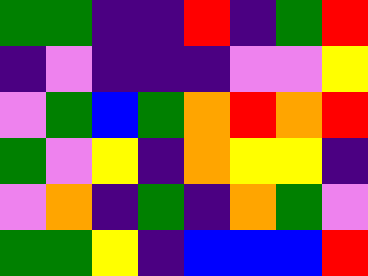[["green", "green", "indigo", "indigo", "red", "indigo", "green", "red"], ["indigo", "violet", "indigo", "indigo", "indigo", "violet", "violet", "yellow"], ["violet", "green", "blue", "green", "orange", "red", "orange", "red"], ["green", "violet", "yellow", "indigo", "orange", "yellow", "yellow", "indigo"], ["violet", "orange", "indigo", "green", "indigo", "orange", "green", "violet"], ["green", "green", "yellow", "indigo", "blue", "blue", "blue", "red"]]